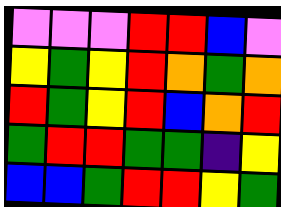[["violet", "violet", "violet", "red", "red", "blue", "violet"], ["yellow", "green", "yellow", "red", "orange", "green", "orange"], ["red", "green", "yellow", "red", "blue", "orange", "red"], ["green", "red", "red", "green", "green", "indigo", "yellow"], ["blue", "blue", "green", "red", "red", "yellow", "green"]]